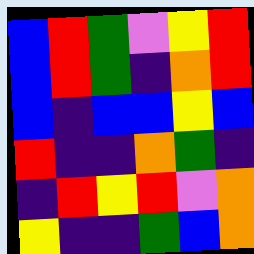[["blue", "red", "green", "violet", "yellow", "red"], ["blue", "red", "green", "indigo", "orange", "red"], ["blue", "indigo", "blue", "blue", "yellow", "blue"], ["red", "indigo", "indigo", "orange", "green", "indigo"], ["indigo", "red", "yellow", "red", "violet", "orange"], ["yellow", "indigo", "indigo", "green", "blue", "orange"]]